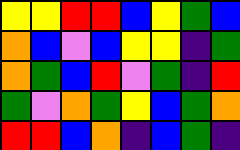[["yellow", "yellow", "red", "red", "blue", "yellow", "green", "blue"], ["orange", "blue", "violet", "blue", "yellow", "yellow", "indigo", "green"], ["orange", "green", "blue", "red", "violet", "green", "indigo", "red"], ["green", "violet", "orange", "green", "yellow", "blue", "green", "orange"], ["red", "red", "blue", "orange", "indigo", "blue", "green", "indigo"]]